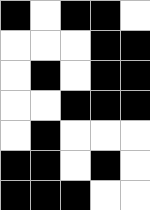[["black", "white", "black", "black", "white"], ["white", "white", "white", "black", "black"], ["white", "black", "white", "black", "black"], ["white", "white", "black", "black", "black"], ["white", "black", "white", "white", "white"], ["black", "black", "white", "black", "white"], ["black", "black", "black", "white", "white"]]